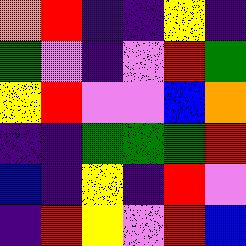[["orange", "red", "indigo", "indigo", "yellow", "indigo"], ["green", "violet", "indigo", "violet", "red", "green"], ["yellow", "red", "violet", "violet", "blue", "orange"], ["indigo", "indigo", "green", "green", "green", "red"], ["blue", "indigo", "yellow", "indigo", "red", "violet"], ["indigo", "red", "yellow", "violet", "red", "blue"]]